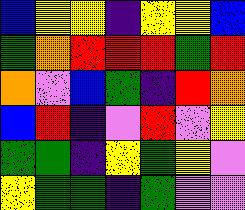[["blue", "yellow", "yellow", "indigo", "yellow", "yellow", "blue"], ["green", "orange", "red", "red", "red", "green", "red"], ["orange", "violet", "blue", "green", "indigo", "red", "orange"], ["blue", "red", "indigo", "violet", "red", "violet", "yellow"], ["green", "green", "indigo", "yellow", "green", "yellow", "violet"], ["yellow", "green", "green", "indigo", "green", "violet", "violet"]]